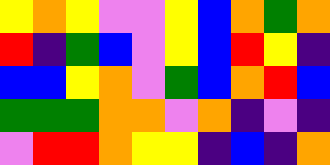[["yellow", "orange", "yellow", "violet", "violet", "yellow", "blue", "orange", "green", "orange"], ["red", "indigo", "green", "blue", "violet", "yellow", "blue", "red", "yellow", "indigo"], ["blue", "blue", "yellow", "orange", "violet", "green", "blue", "orange", "red", "blue"], ["green", "green", "green", "orange", "orange", "violet", "orange", "indigo", "violet", "indigo"], ["violet", "red", "red", "orange", "yellow", "yellow", "indigo", "blue", "indigo", "orange"]]